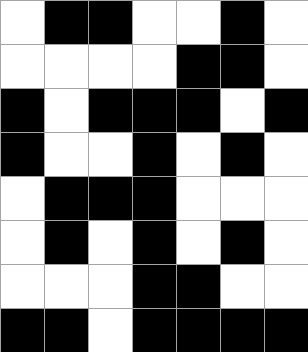[["white", "black", "black", "white", "white", "black", "white"], ["white", "white", "white", "white", "black", "black", "white"], ["black", "white", "black", "black", "black", "white", "black"], ["black", "white", "white", "black", "white", "black", "white"], ["white", "black", "black", "black", "white", "white", "white"], ["white", "black", "white", "black", "white", "black", "white"], ["white", "white", "white", "black", "black", "white", "white"], ["black", "black", "white", "black", "black", "black", "black"]]